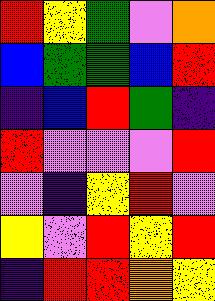[["red", "yellow", "green", "violet", "orange"], ["blue", "green", "green", "blue", "red"], ["indigo", "blue", "red", "green", "indigo"], ["red", "violet", "violet", "violet", "red"], ["violet", "indigo", "yellow", "red", "violet"], ["yellow", "violet", "red", "yellow", "red"], ["indigo", "red", "red", "orange", "yellow"]]